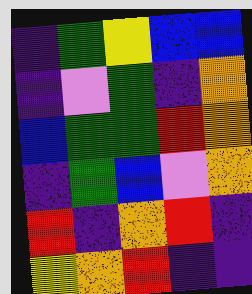[["indigo", "green", "yellow", "blue", "blue"], ["indigo", "violet", "green", "indigo", "orange"], ["blue", "green", "green", "red", "orange"], ["indigo", "green", "blue", "violet", "orange"], ["red", "indigo", "orange", "red", "indigo"], ["yellow", "orange", "red", "indigo", "indigo"]]